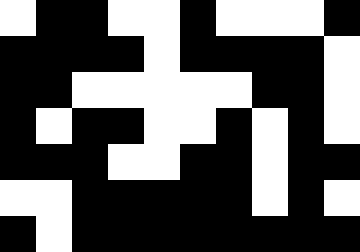[["white", "black", "black", "white", "white", "black", "white", "white", "white", "black"], ["black", "black", "black", "black", "white", "black", "black", "black", "black", "white"], ["black", "black", "white", "white", "white", "white", "white", "black", "black", "white"], ["black", "white", "black", "black", "white", "white", "black", "white", "black", "white"], ["black", "black", "black", "white", "white", "black", "black", "white", "black", "black"], ["white", "white", "black", "black", "black", "black", "black", "white", "black", "white"], ["black", "white", "black", "black", "black", "black", "black", "black", "black", "black"]]